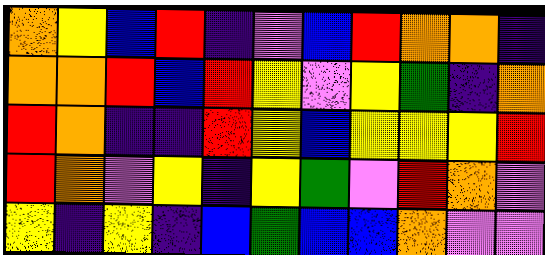[["orange", "yellow", "blue", "red", "indigo", "violet", "blue", "red", "orange", "orange", "indigo"], ["orange", "orange", "red", "blue", "red", "yellow", "violet", "yellow", "green", "indigo", "orange"], ["red", "orange", "indigo", "indigo", "red", "yellow", "blue", "yellow", "yellow", "yellow", "red"], ["red", "orange", "violet", "yellow", "indigo", "yellow", "green", "violet", "red", "orange", "violet"], ["yellow", "indigo", "yellow", "indigo", "blue", "green", "blue", "blue", "orange", "violet", "violet"]]